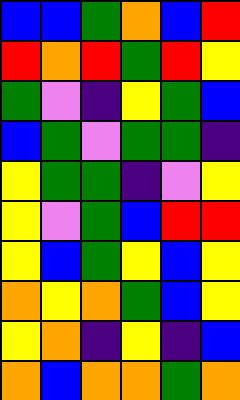[["blue", "blue", "green", "orange", "blue", "red"], ["red", "orange", "red", "green", "red", "yellow"], ["green", "violet", "indigo", "yellow", "green", "blue"], ["blue", "green", "violet", "green", "green", "indigo"], ["yellow", "green", "green", "indigo", "violet", "yellow"], ["yellow", "violet", "green", "blue", "red", "red"], ["yellow", "blue", "green", "yellow", "blue", "yellow"], ["orange", "yellow", "orange", "green", "blue", "yellow"], ["yellow", "orange", "indigo", "yellow", "indigo", "blue"], ["orange", "blue", "orange", "orange", "green", "orange"]]